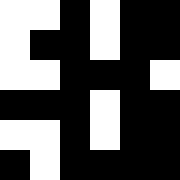[["white", "white", "black", "white", "black", "black"], ["white", "black", "black", "white", "black", "black"], ["white", "white", "black", "black", "black", "white"], ["black", "black", "black", "white", "black", "black"], ["white", "white", "black", "white", "black", "black"], ["black", "white", "black", "black", "black", "black"]]